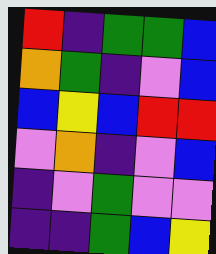[["red", "indigo", "green", "green", "blue"], ["orange", "green", "indigo", "violet", "blue"], ["blue", "yellow", "blue", "red", "red"], ["violet", "orange", "indigo", "violet", "blue"], ["indigo", "violet", "green", "violet", "violet"], ["indigo", "indigo", "green", "blue", "yellow"]]